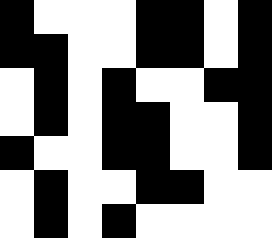[["black", "white", "white", "white", "black", "black", "white", "black"], ["black", "black", "white", "white", "black", "black", "white", "black"], ["white", "black", "white", "black", "white", "white", "black", "black"], ["white", "black", "white", "black", "black", "white", "white", "black"], ["black", "white", "white", "black", "black", "white", "white", "black"], ["white", "black", "white", "white", "black", "black", "white", "white"], ["white", "black", "white", "black", "white", "white", "white", "white"]]